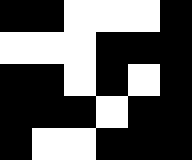[["black", "black", "white", "white", "white", "black"], ["white", "white", "white", "black", "black", "black"], ["black", "black", "white", "black", "white", "black"], ["black", "black", "black", "white", "black", "black"], ["black", "white", "white", "black", "black", "black"]]